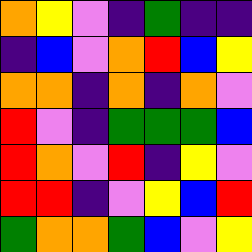[["orange", "yellow", "violet", "indigo", "green", "indigo", "indigo"], ["indigo", "blue", "violet", "orange", "red", "blue", "yellow"], ["orange", "orange", "indigo", "orange", "indigo", "orange", "violet"], ["red", "violet", "indigo", "green", "green", "green", "blue"], ["red", "orange", "violet", "red", "indigo", "yellow", "violet"], ["red", "red", "indigo", "violet", "yellow", "blue", "red"], ["green", "orange", "orange", "green", "blue", "violet", "yellow"]]